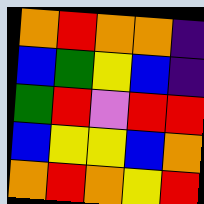[["orange", "red", "orange", "orange", "indigo"], ["blue", "green", "yellow", "blue", "indigo"], ["green", "red", "violet", "red", "red"], ["blue", "yellow", "yellow", "blue", "orange"], ["orange", "red", "orange", "yellow", "red"]]